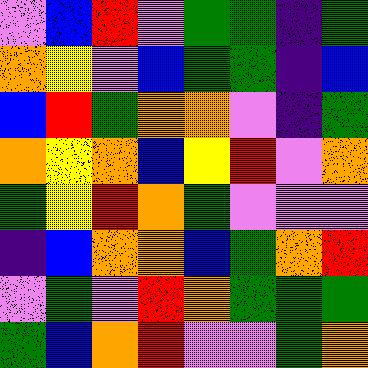[["violet", "blue", "red", "violet", "green", "green", "indigo", "green"], ["orange", "yellow", "violet", "blue", "green", "green", "indigo", "blue"], ["blue", "red", "green", "orange", "orange", "violet", "indigo", "green"], ["orange", "yellow", "orange", "blue", "yellow", "red", "violet", "orange"], ["green", "yellow", "red", "orange", "green", "violet", "violet", "violet"], ["indigo", "blue", "orange", "orange", "blue", "green", "orange", "red"], ["violet", "green", "violet", "red", "orange", "green", "green", "green"], ["green", "blue", "orange", "red", "violet", "violet", "green", "orange"]]